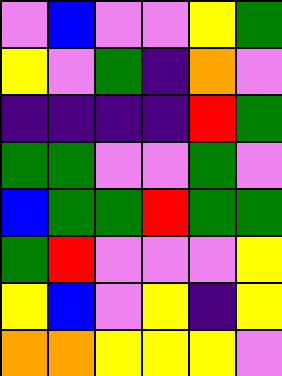[["violet", "blue", "violet", "violet", "yellow", "green"], ["yellow", "violet", "green", "indigo", "orange", "violet"], ["indigo", "indigo", "indigo", "indigo", "red", "green"], ["green", "green", "violet", "violet", "green", "violet"], ["blue", "green", "green", "red", "green", "green"], ["green", "red", "violet", "violet", "violet", "yellow"], ["yellow", "blue", "violet", "yellow", "indigo", "yellow"], ["orange", "orange", "yellow", "yellow", "yellow", "violet"]]